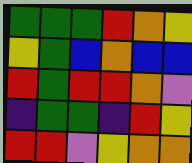[["green", "green", "green", "red", "orange", "yellow"], ["yellow", "green", "blue", "orange", "blue", "blue"], ["red", "green", "red", "red", "orange", "violet"], ["indigo", "green", "green", "indigo", "red", "yellow"], ["red", "red", "violet", "yellow", "orange", "orange"]]